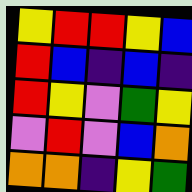[["yellow", "red", "red", "yellow", "blue"], ["red", "blue", "indigo", "blue", "indigo"], ["red", "yellow", "violet", "green", "yellow"], ["violet", "red", "violet", "blue", "orange"], ["orange", "orange", "indigo", "yellow", "green"]]